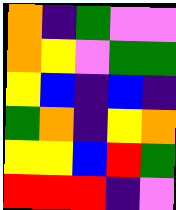[["orange", "indigo", "green", "violet", "violet"], ["orange", "yellow", "violet", "green", "green"], ["yellow", "blue", "indigo", "blue", "indigo"], ["green", "orange", "indigo", "yellow", "orange"], ["yellow", "yellow", "blue", "red", "green"], ["red", "red", "red", "indigo", "violet"]]